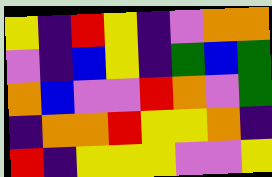[["yellow", "indigo", "red", "yellow", "indigo", "violet", "orange", "orange"], ["violet", "indigo", "blue", "yellow", "indigo", "green", "blue", "green"], ["orange", "blue", "violet", "violet", "red", "orange", "violet", "green"], ["indigo", "orange", "orange", "red", "yellow", "yellow", "orange", "indigo"], ["red", "indigo", "yellow", "yellow", "yellow", "violet", "violet", "yellow"]]